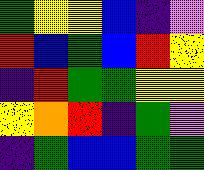[["green", "yellow", "yellow", "blue", "indigo", "violet"], ["red", "blue", "green", "blue", "red", "yellow"], ["indigo", "red", "green", "green", "yellow", "yellow"], ["yellow", "orange", "red", "indigo", "green", "violet"], ["indigo", "green", "blue", "blue", "green", "green"]]